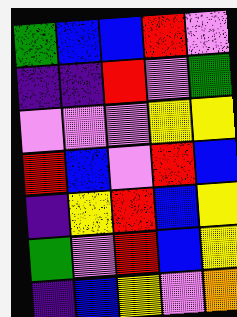[["green", "blue", "blue", "red", "violet"], ["indigo", "indigo", "red", "violet", "green"], ["violet", "violet", "violet", "yellow", "yellow"], ["red", "blue", "violet", "red", "blue"], ["indigo", "yellow", "red", "blue", "yellow"], ["green", "violet", "red", "blue", "yellow"], ["indigo", "blue", "yellow", "violet", "orange"]]